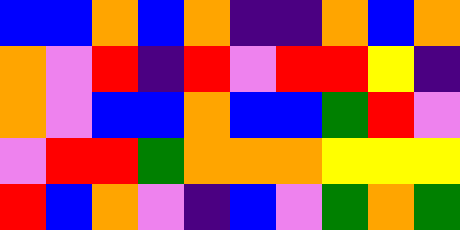[["blue", "blue", "orange", "blue", "orange", "indigo", "indigo", "orange", "blue", "orange"], ["orange", "violet", "red", "indigo", "red", "violet", "red", "red", "yellow", "indigo"], ["orange", "violet", "blue", "blue", "orange", "blue", "blue", "green", "red", "violet"], ["violet", "red", "red", "green", "orange", "orange", "orange", "yellow", "yellow", "yellow"], ["red", "blue", "orange", "violet", "indigo", "blue", "violet", "green", "orange", "green"]]